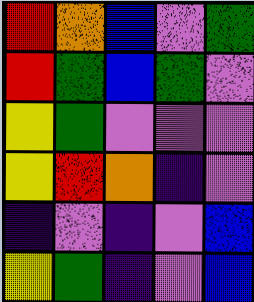[["red", "orange", "blue", "violet", "green"], ["red", "green", "blue", "green", "violet"], ["yellow", "green", "violet", "violet", "violet"], ["yellow", "red", "orange", "indigo", "violet"], ["indigo", "violet", "indigo", "violet", "blue"], ["yellow", "green", "indigo", "violet", "blue"]]